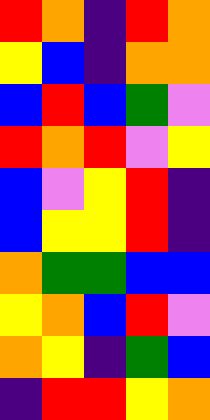[["red", "orange", "indigo", "red", "orange"], ["yellow", "blue", "indigo", "orange", "orange"], ["blue", "red", "blue", "green", "violet"], ["red", "orange", "red", "violet", "yellow"], ["blue", "violet", "yellow", "red", "indigo"], ["blue", "yellow", "yellow", "red", "indigo"], ["orange", "green", "green", "blue", "blue"], ["yellow", "orange", "blue", "red", "violet"], ["orange", "yellow", "indigo", "green", "blue"], ["indigo", "red", "red", "yellow", "orange"]]